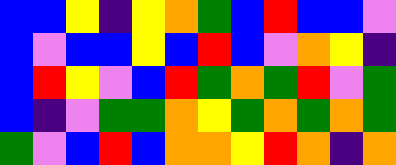[["blue", "blue", "yellow", "indigo", "yellow", "orange", "green", "blue", "red", "blue", "blue", "violet"], ["blue", "violet", "blue", "blue", "yellow", "blue", "red", "blue", "violet", "orange", "yellow", "indigo"], ["blue", "red", "yellow", "violet", "blue", "red", "green", "orange", "green", "red", "violet", "green"], ["blue", "indigo", "violet", "green", "green", "orange", "yellow", "green", "orange", "green", "orange", "green"], ["green", "violet", "blue", "red", "blue", "orange", "orange", "yellow", "red", "orange", "indigo", "orange"]]